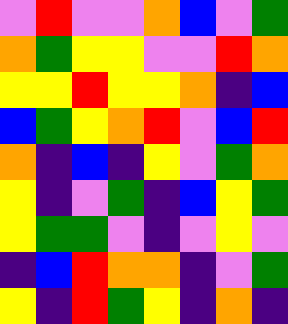[["violet", "red", "violet", "violet", "orange", "blue", "violet", "green"], ["orange", "green", "yellow", "yellow", "violet", "violet", "red", "orange"], ["yellow", "yellow", "red", "yellow", "yellow", "orange", "indigo", "blue"], ["blue", "green", "yellow", "orange", "red", "violet", "blue", "red"], ["orange", "indigo", "blue", "indigo", "yellow", "violet", "green", "orange"], ["yellow", "indigo", "violet", "green", "indigo", "blue", "yellow", "green"], ["yellow", "green", "green", "violet", "indigo", "violet", "yellow", "violet"], ["indigo", "blue", "red", "orange", "orange", "indigo", "violet", "green"], ["yellow", "indigo", "red", "green", "yellow", "indigo", "orange", "indigo"]]